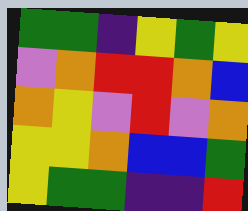[["green", "green", "indigo", "yellow", "green", "yellow"], ["violet", "orange", "red", "red", "orange", "blue"], ["orange", "yellow", "violet", "red", "violet", "orange"], ["yellow", "yellow", "orange", "blue", "blue", "green"], ["yellow", "green", "green", "indigo", "indigo", "red"]]